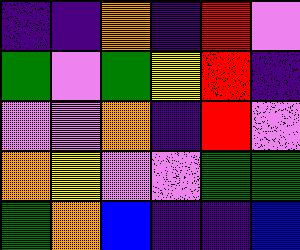[["indigo", "indigo", "orange", "indigo", "red", "violet"], ["green", "violet", "green", "yellow", "red", "indigo"], ["violet", "violet", "orange", "indigo", "red", "violet"], ["orange", "yellow", "violet", "violet", "green", "green"], ["green", "orange", "blue", "indigo", "indigo", "blue"]]